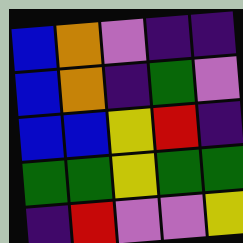[["blue", "orange", "violet", "indigo", "indigo"], ["blue", "orange", "indigo", "green", "violet"], ["blue", "blue", "yellow", "red", "indigo"], ["green", "green", "yellow", "green", "green"], ["indigo", "red", "violet", "violet", "yellow"]]